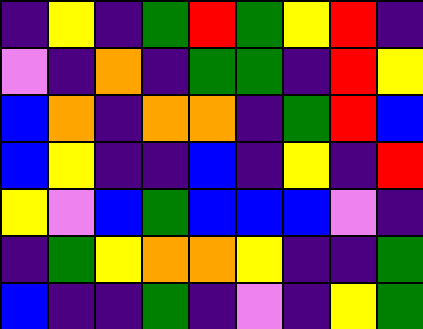[["indigo", "yellow", "indigo", "green", "red", "green", "yellow", "red", "indigo"], ["violet", "indigo", "orange", "indigo", "green", "green", "indigo", "red", "yellow"], ["blue", "orange", "indigo", "orange", "orange", "indigo", "green", "red", "blue"], ["blue", "yellow", "indigo", "indigo", "blue", "indigo", "yellow", "indigo", "red"], ["yellow", "violet", "blue", "green", "blue", "blue", "blue", "violet", "indigo"], ["indigo", "green", "yellow", "orange", "orange", "yellow", "indigo", "indigo", "green"], ["blue", "indigo", "indigo", "green", "indigo", "violet", "indigo", "yellow", "green"]]